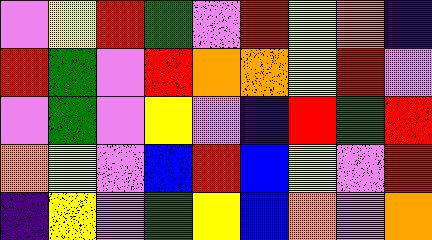[["violet", "yellow", "red", "green", "violet", "red", "yellow", "orange", "indigo"], ["red", "green", "violet", "red", "orange", "orange", "yellow", "red", "violet"], ["violet", "green", "violet", "yellow", "violet", "indigo", "red", "green", "red"], ["orange", "yellow", "violet", "blue", "red", "blue", "yellow", "violet", "red"], ["indigo", "yellow", "violet", "green", "yellow", "blue", "orange", "violet", "orange"]]